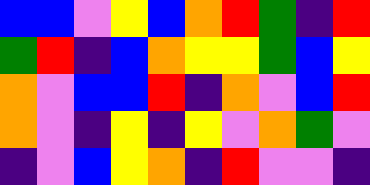[["blue", "blue", "violet", "yellow", "blue", "orange", "red", "green", "indigo", "red"], ["green", "red", "indigo", "blue", "orange", "yellow", "yellow", "green", "blue", "yellow"], ["orange", "violet", "blue", "blue", "red", "indigo", "orange", "violet", "blue", "red"], ["orange", "violet", "indigo", "yellow", "indigo", "yellow", "violet", "orange", "green", "violet"], ["indigo", "violet", "blue", "yellow", "orange", "indigo", "red", "violet", "violet", "indigo"]]